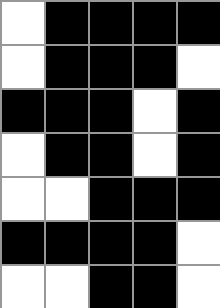[["white", "black", "black", "black", "black"], ["white", "black", "black", "black", "white"], ["black", "black", "black", "white", "black"], ["white", "black", "black", "white", "black"], ["white", "white", "black", "black", "black"], ["black", "black", "black", "black", "white"], ["white", "white", "black", "black", "white"]]